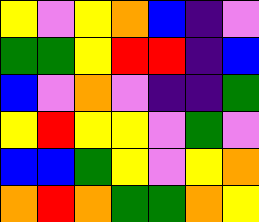[["yellow", "violet", "yellow", "orange", "blue", "indigo", "violet"], ["green", "green", "yellow", "red", "red", "indigo", "blue"], ["blue", "violet", "orange", "violet", "indigo", "indigo", "green"], ["yellow", "red", "yellow", "yellow", "violet", "green", "violet"], ["blue", "blue", "green", "yellow", "violet", "yellow", "orange"], ["orange", "red", "orange", "green", "green", "orange", "yellow"]]